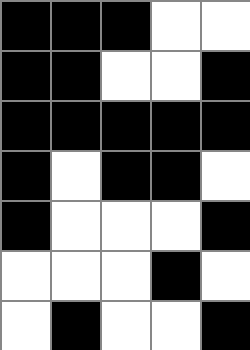[["black", "black", "black", "white", "white"], ["black", "black", "white", "white", "black"], ["black", "black", "black", "black", "black"], ["black", "white", "black", "black", "white"], ["black", "white", "white", "white", "black"], ["white", "white", "white", "black", "white"], ["white", "black", "white", "white", "black"]]